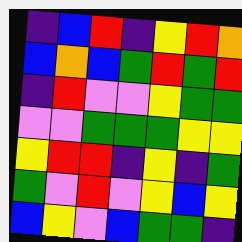[["indigo", "blue", "red", "indigo", "yellow", "red", "orange"], ["blue", "orange", "blue", "green", "red", "green", "red"], ["indigo", "red", "violet", "violet", "yellow", "green", "green"], ["violet", "violet", "green", "green", "green", "yellow", "yellow"], ["yellow", "red", "red", "indigo", "yellow", "indigo", "green"], ["green", "violet", "red", "violet", "yellow", "blue", "yellow"], ["blue", "yellow", "violet", "blue", "green", "green", "indigo"]]